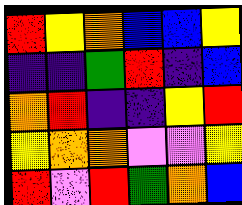[["red", "yellow", "orange", "blue", "blue", "yellow"], ["indigo", "indigo", "green", "red", "indigo", "blue"], ["orange", "red", "indigo", "indigo", "yellow", "red"], ["yellow", "orange", "orange", "violet", "violet", "yellow"], ["red", "violet", "red", "green", "orange", "blue"]]